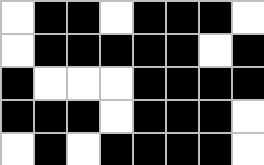[["white", "black", "black", "white", "black", "black", "black", "white"], ["white", "black", "black", "black", "black", "black", "white", "black"], ["black", "white", "white", "white", "black", "black", "black", "black"], ["black", "black", "black", "white", "black", "black", "black", "white"], ["white", "black", "white", "black", "black", "black", "black", "white"]]